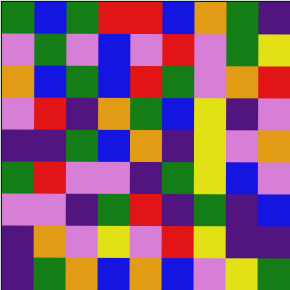[["green", "blue", "green", "red", "red", "blue", "orange", "green", "indigo"], ["violet", "green", "violet", "blue", "violet", "red", "violet", "green", "yellow"], ["orange", "blue", "green", "blue", "red", "green", "violet", "orange", "red"], ["violet", "red", "indigo", "orange", "green", "blue", "yellow", "indigo", "violet"], ["indigo", "indigo", "green", "blue", "orange", "indigo", "yellow", "violet", "orange"], ["green", "red", "violet", "violet", "indigo", "green", "yellow", "blue", "violet"], ["violet", "violet", "indigo", "green", "red", "indigo", "green", "indigo", "blue"], ["indigo", "orange", "violet", "yellow", "violet", "red", "yellow", "indigo", "indigo"], ["indigo", "green", "orange", "blue", "orange", "blue", "violet", "yellow", "green"]]